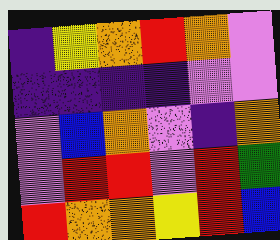[["indigo", "yellow", "orange", "red", "orange", "violet"], ["indigo", "indigo", "indigo", "indigo", "violet", "violet"], ["violet", "blue", "orange", "violet", "indigo", "orange"], ["violet", "red", "red", "violet", "red", "green"], ["red", "orange", "orange", "yellow", "red", "blue"]]